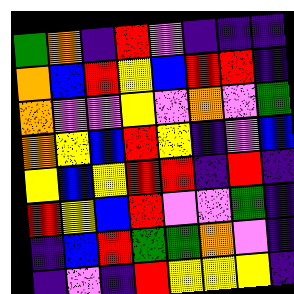[["green", "orange", "indigo", "red", "violet", "indigo", "indigo", "indigo"], ["orange", "blue", "red", "yellow", "blue", "red", "red", "indigo"], ["orange", "violet", "violet", "yellow", "violet", "orange", "violet", "green"], ["orange", "yellow", "blue", "red", "yellow", "indigo", "violet", "blue"], ["yellow", "blue", "yellow", "red", "red", "indigo", "red", "indigo"], ["red", "yellow", "blue", "red", "violet", "violet", "green", "indigo"], ["indigo", "blue", "red", "green", "green", "orange", "violet", "indigo"], ["indigo", "violet", "indigo", "red", "yellow", "yellow", "yellow", "indigo"]]